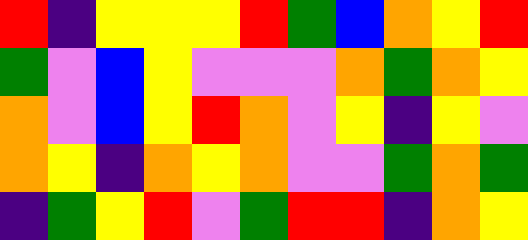[["red", "indigo", "yellow", "yellow", "yellow", "red", "green", "blue", "orange", "yellow", "red"], ["green", "violet", "blue", "yellow", "violet", "violet", "violet", "orange", "green", "orange", "yellow"], ["orange", "violet", "blue", "yellow", "red", "orange", "violet", "yellow", "indigo", "yellow", "violet"], ["orange", "yellow", "indigo", "orange", "yellow", "orange", "violet", "violet", "green", "orange", "green"], ["indigo", "green", "yellow", "red", "violet", "green", "red", "red", "indigo", "orange", "yellow"]]